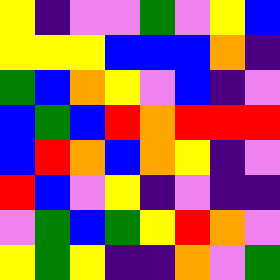[["yellow", "indigo", "violet", "violet", "green", "violet", "yellow", "blue"], ["yellow", "yellow", "yellow", "blue", "blue", "blue", "orange", "indigo"], ["green", "blue", "orange", "yellow", "violet", "blue", "indigo", "violet"], ["blue", "green", "blue", "red", "orange", "red", "red", "red"], ["blue", "red", "orange", "blue", "orange", "yellow", "indigo", "violet"], ["red", "blue", "violet", "yellow", "indigo", "violet", "indigo", "indigo"], ["violet", "green", "blue", "green", "yellow", "red", "orange", "violet"], ["yellow", "green", "yellow", "indigo", "indigo", "orange", "violet", "green"]]